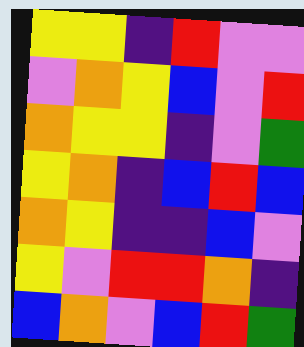[["yellow", "yellow", "indigo", "red", "violet", "violet"], ["violet", "orange", "yellow", "blue", "violet", "red"], ["orange", "yellow", "yellow", "indigo", "violet", "green"], ["yellow", "orange", "indigo", "blue", "red", "blue"], ["orange", "yellow", "indigo", "indigo", "blue", "violet"], ["yellow", "violet", "red", "red", "orange", "indigo"], ["blue", "orange", "violet", "blue", "red", "green"]]